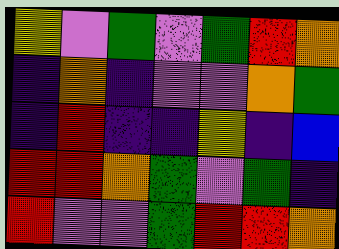[["yellow", "violet", "green", "violet", "green", "red", "orange"], ["indigo", "orange", "indigo", "violet", "violet", "orange", "green"], ["indigo", "red", "indigo", "indigo", "yellow", "indigo", "blue"], ["red", "red", "orange", "green", "violet", "green", "indigo"], ["red", "violet", "violet", "green", "red", "red", "orange"]]